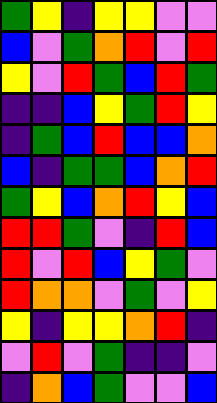[["green", "yellow", "indigo", "yellow", "yellow", "violet", "violet"], ["blue", "violet", "green", "orange", "red", "violet", "red"], ["yellow", "violet", "red", "green", "blue", "red", "green"], ["indigo", "indigo", "blue", "yellow", "green", "red", "yellow"], ["indigo", "green", "blue", "red", "blue", "blue", "orange"], ["blue", "indigo", "green", "green", "blue", "orange", "red"], ["green", "yellow", "blue", "orange", "red", "yellow", "blue"], ["red", "red", "green", "violet", "indigo", "red", "blue"], ["red", "violet", "red", "blue", "yellow", "green", "violet"], ["red", "orange", "orange", "violet", "green", "violet", "yellow"], ["yellow", "indigo", "yellow", "yellow", "orange", "red", "indigo"], ["violet", "red", "violet", "green", "indigo", "indigo", "violet"], ["indigo", "orange", "blue", "green", "violet", "violet", "blue"]]